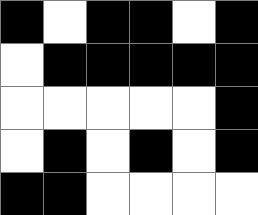[["black", "white", "black", "black", "white", "black"], ["white", "black", "black", "black", "black", "black"], ["white", "white", "white", "white", "white", "black"], ["white", "black", "white", "black", "white", "black"], ["black", "black", "white", "white", "white", "white"]]